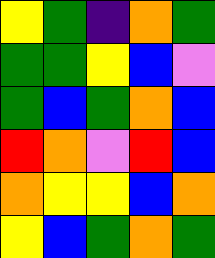[["yellow", "green", "indigo", "orange", "green"], ["green", "green", "yellow", "blue", "violet"], ["green", "blue", "green", "orange", "blue"], ["red", "orange", "violet", "red", "blue"], ["orange", "yellow", "yellow", "blue", "orange"], ["yellow", "blue", "green", "orange", "green"]]